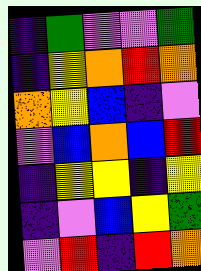[["indigo", "green", "violet", "violet", "green"], ["indigo", "yellow", "orange", "red", "orange"], ["orange", "yellow", "blue", "indigo", "violet"], ["violet", "blue", "orange", "blue", "red"], ["indigo", "yellow", "yellow", "indigo", "yellow"], ["indigo", "violet", "blue", "yellow", "green"], ["violet", "red", "indigo", "red", "orange"]]